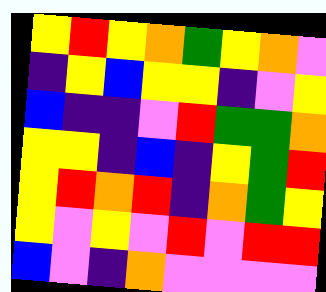[["yellow", "red", "yellow", "orange", "green", "yellow", "orange", "violet"], ["indigo", "yellow", "blue", "yellow", "yellow", "indigo", "violet", "yellow"], ["blue", "indigo", "indigo", "violet", "red", "green", "green", "orange"], ["yellow", "yellow", "indigo", "blue", "indigo", "yellow", "green", "red"], ["yellow", "red", "orange", "red", "indigo", "orange", "green", "yellow"], ["yellow", "violet", "yellow", "violet", "red", "violet", "red", "red"], ["blue", "violet", "indigo", "orange", "violet", "violet", "violet", "violet"]]